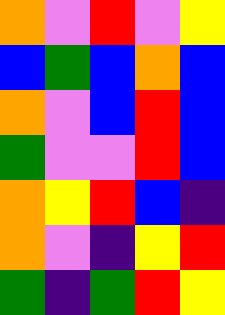[["orange", "violet", "red", "violet", "yellow"], ["blue", "green", "blue", "orange", "blue"], ["orange", "violet", "blue", "red", "blue"], ["green", "violet", "violet", "red", "blue"], ["orange", "yellow", "red", "blue", "indigo"], ["orange", "violet", "indigo", "yellow", "red"], ["green", "indigo", "green", "red", "yellow"]]